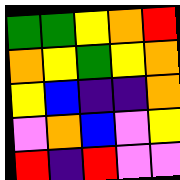[["green", "green", "yellow", "orange", "red"], ["orange", "yellow", "green", "yellow", "orange"], ["yellow", "blue", "indigo", "indigo", "orange"], ["violet", "orange", "blue", "violet", "yellow"], ["red", "indigo", "red", "violet", "violet"]]